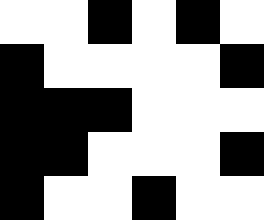[["white", "white", "black", "white", "black", "white"], ["black", "white", "white", "white", "white", "black"], ["black", "black", "black", "white", "white", "white"], ["black", "black", "white", "white", "white", "black"], ["black", "white", "white", "black", "white", "white"]]